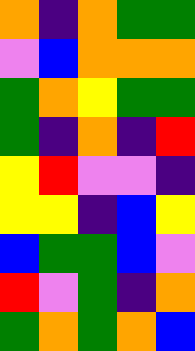[["orange", "indigo", "orange", "green", "green"], ["violet", "blue", "orange", "orange", "orange"], ["green", "orange", "yellow", "green", "green"], ["green", "indigo", "orange", "indigo", "red"], ["yellow", "red", "violet", "violet", "indigo"], ["yellow", "yellow", "indigo", "blue", "yellow"], ["blue", "green", "green", "blue", "violet"], ["red", "violet", "green", "indigo", "orange"], ["green", "orange", "green", "orange", "blue"]]